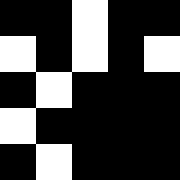[["black", "black", "white", "black", "black"], ["white", "black", "white", "black", "white"], ["black", "white", "black", "black", "black"], ["white", "black", "black", "black", "black"], ["black", "white", "black", "black", "black"]]